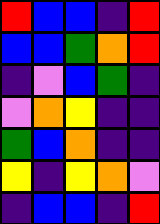[["red", "blue", "blue", "indigo", "red"], ["blue", "blue", "green", "orange", "red"], ["indigo", "violet", "blue", "green", "indigo"], ["violet", "orange", "yellow", "indigo", "indigo"], ["green", "blue", "orange", "indigo", "indigo"], ["yellow", "indigo", "yellow", "orange", "violet"], ["indigo", "blue", "blue", "indigo", "red"]]